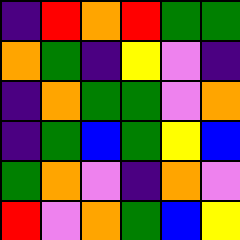[["indigo", "red", "orange", "red", "green", "green"], ["orange", "green", "indigo", "yellow", "violet", "indigo"], ["indigo", "orange", "green", "green", "violet", "orange"], ["indigo", "green", "blue", "green", "yellow", "blue"], ["green", "orange", "violet", "indigo", "orange", "violet"], ["red", "violet", "orange", "green", "blue", "yellow"]]